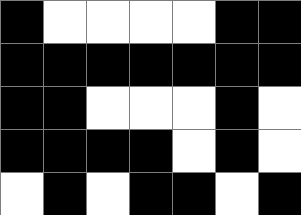[["black", "white", "white", "white", "white", "black", "black"], ["black", "black", "black", "black", "black", "black", "black"], ["black", "black", "white", "white", "white", "black", "white"], ["black", "black", "black", "black", "white", "black", "white"], ["white", "black", "white", "black", "black", "white", "black"]]